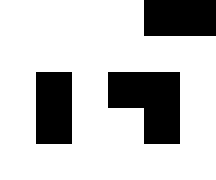[["white", "white", "white", "white", "black", "black"], ["white", "white", "white", "white", "white", "white"], ["white", "black", "white", "black", "black", "white"], ["white", "black", "white", "white", "black", "white"], ["white", "white", "white", "white", "white", "white"]]